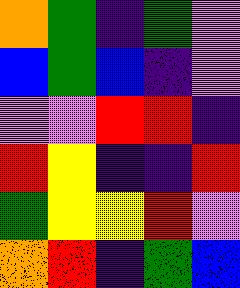[["orange", "green", "indigo", "green", "violet"], ["blue", "green", "blue", "indigo", "violet"], ["violet", "violet", "red", "red", "indigo"], ["red", "yellow", "indigo", "indigo", "red"], ["green", "yellow", "yellow", "red", "violet"], ["orange", "red", "indigo", "green", "blue"]]